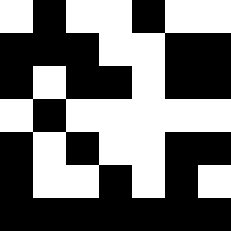[["white", "black", "white", "white", "black", "white", "white"], ["black", "black", "black", "white", "white", "black", "black"], ["black", "white", "black", "black", "white", "black", "black"], ["white", "black", "white", "white", "white", "white", "white"], ["black", "white", "black", "white", "white", "black", "black"], ["black", "white", "white", "black", "white", "black", "white"], ["black", "black", "black", "black", "black", "black", "black"]]